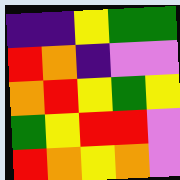[["indigo", "indigo", "yellow", "green", "green"], ["red", "orange", "indigo", "violet", "violet"], ["orange", "red", "yellow", "green", "yellow"], ["green", "yellow", "red", "red", "violet"], ["red", "orange", "yellow", "orange", "violet"]]